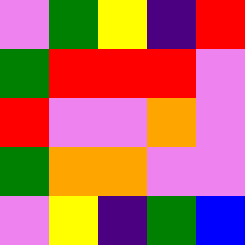[["violet", "green", "yellow", "indigo", "red"], ["green", "red", "red", "red", "violet"], ["red", "violet", "violet", "orange", "violet"], ["green", "orange", "orange", "violet", "violet"], ["violet", "yellow", "indigo", "green", "blue"]]